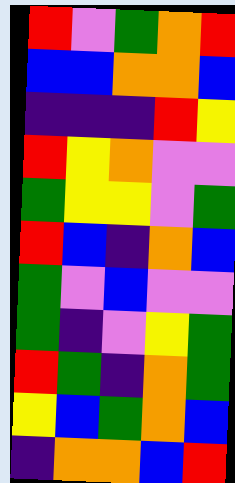[["red", "violet", "green", "orange", "red"], ["blue", "blue", "orange", "orange", "blue"], ["indigo", "indigo", "indigo", "red", "yellow"], ["red", "yellow", "orange", "violet", "violet"], ["green", "yellow", "yellow", "violet", "green"], ["red", "blue", "indigo", "orange", "blue"], ["green", "violet", "blue", "violet", "violet"], ["green", "indigo", "violet", "yellow", "green"], ["red", "green", "indigo", "orange", "green"], ["yellow", "blue", "green", "orange", "blue"], ["indigo", "orange", "orange", "blue", "red"]]